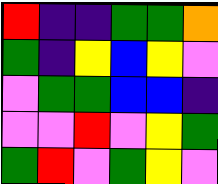[["red", "indigo", "indigo", "green", "green", "orange"], ["green", "indigo", "yellow", "blue", "yellow", "violet"], ["violet", "green", "green", "blue", "blue", "indigo"], ["violet", "violet", "red", "violet", "yellow", "green"], ["green", "red", "violet", "green", "yellow", "violet"]]